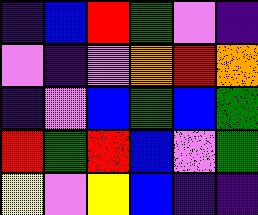[["indigo", "blue", "red", "green", "violet", "indigo"], ["violet", "indigo", "violet", "orange", "red", "orange"], ["indigo", "violet", "blue", "green", "blue", "green"], ["red", "green", "red", "blue", "violet", "green"], ["yellow", "violet", "yellow", "blue", "indigo", "indigo"]]